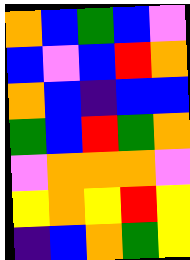[["orange", "blue", "green", "blue", "violet"], ["blue", "violet", "blue", "red", "orange"], ["orange", "blue", "indigo", "blue", "blue"], ["green", "blue", "red", "green", "orange"], ["violet", "orange", "orange", "orange", "violet"], ["yellow", "orange", "yellow", "red", "yellow"], ["indigo", "blue", "orange", "green", "yellow"]]